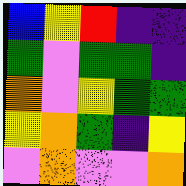[["blue", "yellow", "red", "indigo", "indigo"], ["green", "violet", "green", "green", "indigo"], ["orange", "violet", "yellow", "green", "green"], ["yellow", "orange", "green", "indigo", "yellow"], ["violet", "orange", "violet", "violet", "orange"]]